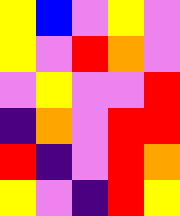[["yellow", "blue", "violet", "yellow", "violet"], ["yellow", "violet", "red", "orange", "violet"], ["violet", "yellow", "violet", "violet", "red"], ["indigo", "orange", "violet", "red", "red"], ["red", "indigo", "violet", "red", "orange"], ["yellow", "violet", "indigo", "red", "yellow"]]